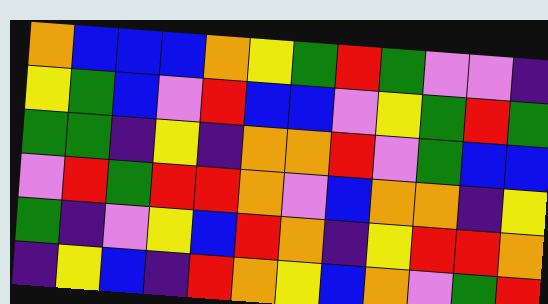[["orange", "blue", "blue", "blue", "orange", "yellow", "green", "red", "green", "violet", "violet", "indigo"], ["yellow", "green", "blue", "violet", "red", "blue", "blue", "violet", "yellow", "green", "red", "green"], ["green", "green", "indigo", "yellow", "indigo", "orange", "orange", "red", "violet", "green", "blue", "blue"], ["violet", "red", "green", "red", "red", "orange", "violet", "blue", "orange", "orange", "indigo", "yellow"], ["green", "indigo", "violet", "yellow", "blue", "red", "orange", "indigo", "yellow", "red", "red", "orange"], ["indigo", "yellow", "blue", "indigo", "red", "orange", "yellow", "blue", "orange", "violet", "green", "red"]]